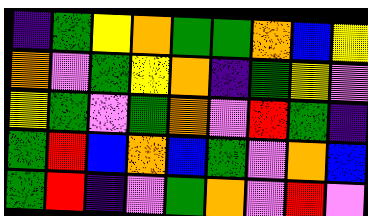[["indigo", "green", "yellow", "orange", "green", "green", "orange", "blue", "yellow"], ["orange", "violet", "green", "yellow", "orange", "indigo", "green", "yellow", "violet"], ["yellow", "green", "violet", "green", "orange", "violet", "red", "green", "indigo"], ["green", "red", "blue", "orange", "blue", "green", "violet", "orange", "blue"], ["green", "red", "indigo", "violet", "green", "orange", "violet", "red", "violet"]]